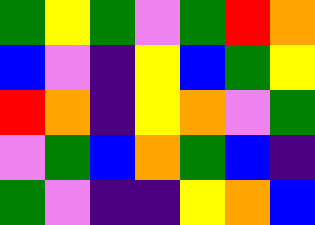[["green", "yellow", "green", "violet", "green", "red", "orange"], ["blue", "violet", "indigo", "yellow", "blue", "green", "yellow"], ["red", "orange", "indigo", "yellow", "orange", "violet", "green"], ["violet", "green", "blue", "orange", "green", "blue", "indigo"], ["green", "violet", "indigo", "indigo", "yellow", "orange", "blue"]]